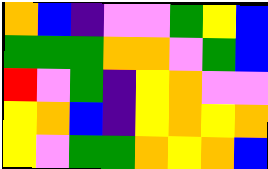[["orange", "blue", "indigo", "violet", "violet", "green", "yellow", "blue"], ["green", "green", "green", "orange", "orange", "violet", "green", "blue"], ["red", "violet", "green", "indigo", "yellow", "orange", "violet", "violet"], ["yellow", "orange", "blue", "indigo", "yellow", "orange", "yellow", "orange"], ["yellow", "violet", "green", "green", "orange", "yellow", "orange", "blue"]]